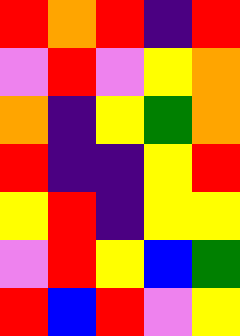[["red", "orange", "red", "indigo", "red"], ["violet", "red", "violet", "yellow", "orange"], ["orange", "indigo", "yellow", "green", "orange"], ["red", "indigo", "indigo", "yellow", "red"], ["yellow", "red", "indigo", "yellow", "yellow"], ["violet", "red", "yellow", "blue", "green"], ["red", "blue", "red", "violet", "yellow"]]